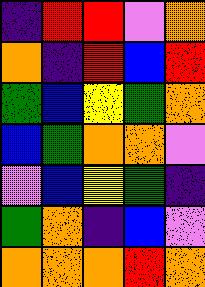[["indigo", "red", "red", "violet", "orange"], ["orange", "indigo", "red", "blue", "red"], ["green", "blue", "yellow", "green", "orange"], ["blue", "green", "orange", "orange", "violet"], ["violet", "blue", "yellow", "green", "indigo"], ["green", "orange", "indigo", "blue", "violet"], ["orange", "orange", "orange", "red", "orange"]]